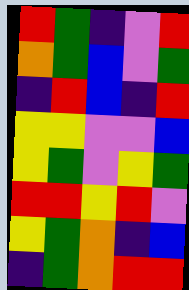[["red", "green", "indigo", "violet", "red"], ["orange", "green", "blue", "violet", "green"], ["indigo", "red", "blue", "indigo", "red"], ["yellow", "yellow", "violet", "violet", "blue"], ["yellow", "green", "violet", "yellow", "green"], ["red", "red", "yellow", "red", "violet"], ["yellow", "green", "orange", "indigo", "blue"], ["indigo", "green", "orange", "red", "red"]]